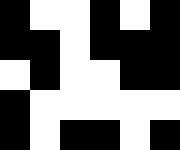[["black", "white", "white", "black", "white", "black"], ["black", "black", "white", "black", "black", "black"], ["white", "black", "white", "white", "black", "black"], ["black", "white", "white", "white", "white", "white"], ["black", "white", "black", "black", "white", "black"]]